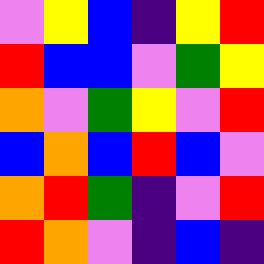[["violet", "yellow", "blue", "indigo", "yellow", "red"], ["red", "blue", "blue", "violet", "green", "yellow"], ["orange", "violet", "green", "yellow", "violet", "red"], ["blue", "orange", "blue", "red", "blue", "violet"], ["orange", "red", "green", "indigo", "violet", "red"], ["red", "orange", "violet", "indigo", "blue", "indigo"]]